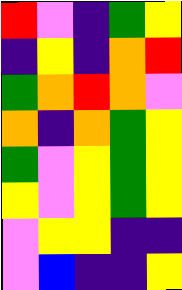[["red", "violet", "indigo", "green", "yellow"], ["indigo", "yellow", "indigo", "orange", "red"], ["green", "orange", "red", "orange", "violet"], ["orange", "indigo", "orange", "green", "yellow"], ["green", "violet", "yellow", "green", "yellow"], ["yellow", "violet", "yellow", "green", "yellow"], ["violet", "yellow", "yellow", "indigo", "indigo"], ["violet", "blue", "indigo", "indigo", "yellow"]]